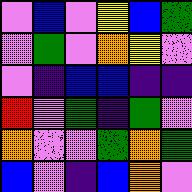[["violet", "blue", "violet", "yellow", "blue", "green"], ["violet", "green", "violet", "orange", "yellow", "violet"], ["violet", "indigo", "blue", "blue", "indigo", "indigo"], ["red", "violet", "green", "indigo", "green", "violet"], ["orange", "violet", "violet", "green", "orange", "green"], ["blue", "violet", "indigo", "blue", "orange", "violet"]]